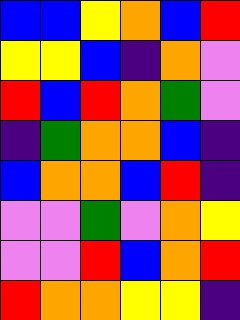[["blue", "blue", "yellow", "orange", "blue", "red"], ["yellow", "yellow", "blue", "indigo", "orange", "violet"], ["red", "blue", "red", "orange", "green", "violet"], ["indigo", "green", "orange", "orange", "blue", "indigo"], ["blue", "orange", "orange", "blue", "red", "indigo"], ["violet", "violet", "green", "violet", "orange", "yellow"], ["violet", "violet", "red", "blue", "orange", "red"], ["red", "orange", "orange", "yellow", "yellow", "indigo"]]